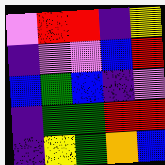[["violet", "red", "red", "indigo", "yellow"], ["indigo", "violet", "violet", "blue", "red"], ["blue", "green", "blue", "indigo", "violet"], ["indigo", "green", "green", "red", "red"], ["indigo", "yellow", "green", "orange", "blue"]]